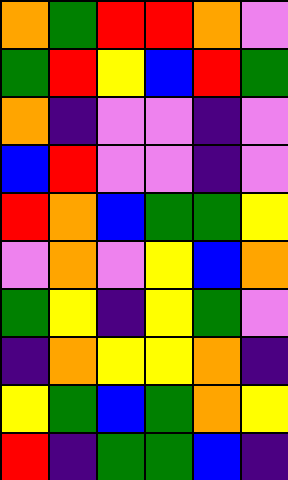[["orange", "green", "red", "red", "orange", "violet"], ["green", "red", "yellow", "blue", "red", "green"], ["orange", "indigo", "violet", "violet", "indigo", "violet"], ["blue", "red", "violet", "violet", "indigo", "violet"], ["red", "orange", "blue", "green", "green", "yellow"], ["violet", "orange", "violet", "yellow", "blue", "orange"], ["green", "yellow", "indigo", "yellow", "green", "violet"], ["indigo", "orange", "yellow", "yellow", "orange", "indigo"], ["yellow", "green", "blue", "green", "orange", "yellow"], ["red", "indigo", "green", "green", "blue", "indigo"]]